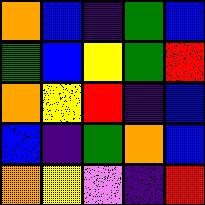[["orange", "blue", "indigo", "green", "blue"], ["green", "blue", "yellow", "green", "red"], ["orange", "yellow", "red", "indigo", "blue"], ["blue", "indigo", "green", "orange", "blue"], ["orange", "yellow", "violet", "indigo", "red"]]